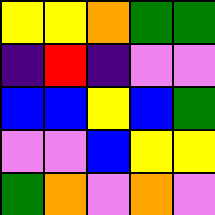[["yellow", "yellow", "orange", "green", "green"], ["indigo", "red", "indigo", "violet", "violet"], ["blue", "blue", "yellow", "blue", "green"], ["violet", "violet", "blue", "yellow", "yellow"], ["green", "orange", "violet", "orange", "violet"]]